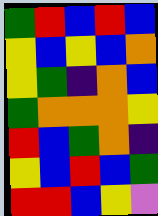[["green", "red", "blue", "red", "blue"], ["yellow", "blue", "yellow", "blue", "orange"], ["yellow", "green", "indigo", "orange", "blue"], ["green", "orange", "orange", "orange", "yellow"], ["red", "blue", "green", "orange", "indigo"], ["yellow", "blue", "red", "blue", "green"], ["red", "red", "blue", "yellow", "violet"]]